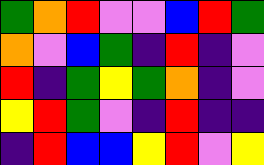[["green", "orange", "red", "violet", "violet", "blue", "red", "green"], ["orange", "violet", "blue", "green", "indigo", "red", "indigo", "violet"], ["red", "indigo", "green", "yellow", "green", "orange", "indigo", "violet"], ["yellow", "red", "green", "violet", "indigo", "red", "indigo", "indigo"], ["indigo", "red", "blue", "blue", "yellow", "red", "violet", "yellow"]]